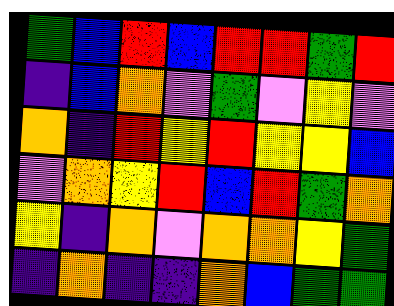[["green", "blue", "red", "blue", "red", "red", "green", "red"], ["indigo", "blue", "orange", "violet", "green", "violet", "yellow", "violet"], ["orange", "indigo", "red", "yellow", "red", "yellow", "yellow", "blue"], ["violet", "orange", "yellow", "red", "blue", "red", "green", "orange"], ["yellow", "indigo", "orange", "violet", "orange", "orange", "yellow", "green"], ["indigo", "orange", "indigo", "indigo", "orange", "blue", "green", "green"]]